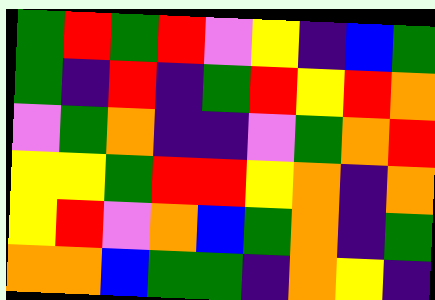[["green", "red", "green", "red", "violet", "yellow", "indigo", "blue", "green"], ["green", "indigo", "red", "indigo", "green", "red", "yellow", "red", "orange"], ["violet", "green", "orange", "indigo", "indigo", "violet", "green", "orange", "red"], ["yellow", "yellow", "green", "red", "red", "yellow", "orange", "indigo", "orange"], ["yellow", "red", "violet", "orange", "blue", "green", "orange", "indigo", "green"], ["orange", "orange", "blue", "green", "green", "indigo", "orange", "yellow", "indigo"]]